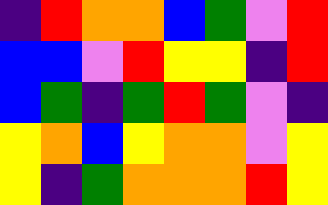[["indigo", "red", "orange", "orange", "blue", "green", "violet", "red"], ["blue", "blue", "violet", "red", "yellow", "yellow", "indigo", "red"], ["blue", "green", "indigo", "green", "red", "green", "violet", "indigo"], ["yellow", "orange", "blue", "yellow", "orange", "orange", "violet", "yellow"], ["yellow", "indigo", "green", "orange", "orange", "orange", "red", "yellow"]]